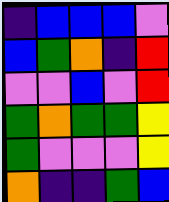[["indigo", "blue", "blue", "blue", "violet"], ["blue", "green", "orange", "indigo", "red"], ["violet", "violet", "blue", "violet", "red"], ["green", "orange", "green", "green", "yellow"], ["green", "violet", "violet", "violet", "yellow"], ["orange", "indigo", "indigo", "green", "blue"]]